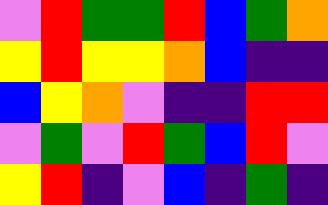[["violet", "red", "green", "green", "red", "blue", "green", "orange"], ["yellow", "red", "yellow", "yellow", "orange", "blue", "indigo", "indigo"], ["blue", "yellow", "orange", "violet", "indigo", "indigo", "red", "red"], ["violet", "green", "violet", "red", "green", "blue", "red", "violet"], ["yellow", "red", "indigo", "violet", "blue", "indigo", "green", "indigo"]]